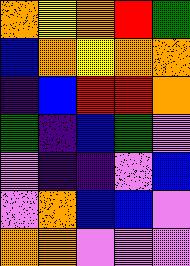[["orange", "yellow", "orange", "red", "green"], ["blue", "orange", "yellow", "orange", "orange"], ["indigo", "blue", "red", "red", "orange"], ["green", "indigo", "blue", "green", "violet"], ["violet", "indigo", "indigo", "violet", "blue"], ["violet", "orange", "blue", "blue", "violet"], ["orange", "orange", "violet", "violet", "violet"]]